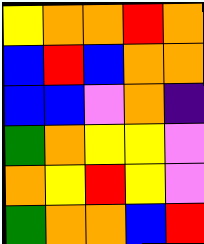[["yellow", "orange", "orange", "red", "orange"], ["blue", "red", "blue", "orange", "orange"], ["blue", "blue", "violet", "orange", "indigo"], ["green", "orange", "yellow", "yellow", "violet"], ["orange", "yellow", "red", "yellow", "violet"], ["green", "orange", "orange", "blue", "red"]]